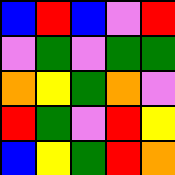[["blue", "red", "blue", "violet", "red"], ["violet", "green", "violet", "green", "green"], ["orange", "yellow", "green", "orange", "violet"], ["red", "green", "violet", "red", "yellow"], ["blue", "yellow", "green", "red", "orange"]]